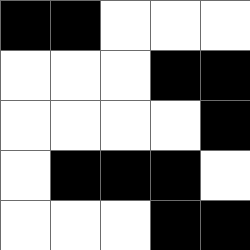[["black", "black", "white", "white", "white"], ["white", "white", "white", "black", "black"], ["white", "white", "white", "white", "black"], ["white", "black", "black", "black", "white"], ["white", "white", "white", "black", "black"]]